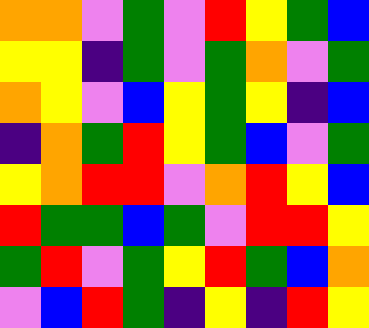[["orange", "orange", "violet", "green", "violet", "red", "yellow", "green", "blue"], ["yellow", "yellow", "indigo", "green", "violet", "green", "orange", "violet", "green"], ["orange", "yellow", "violet", "blue", "yellow", "green", "yellow", "indigo", "blue"], ["indigo", "orange", "green", "red", "yellow", "green", "blue", "violet", "green"], ["yellow", "orange", "red", "red", "violet", "orange", "red", "yellow", "blue"], ["red", "green", "green", "blue", "green", "violet", "red", "red", "yellow"], ["green", "red", "violet", "green", "yellow", "red", "green", "blue", "orange"], ["violet", "blue", "red", "green", "indigo", "yellow", "indigo", "red", "yellow"]]